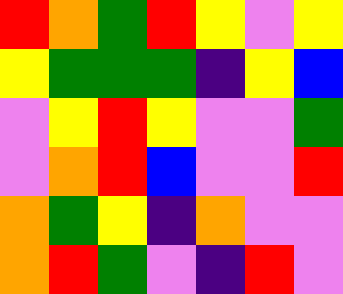[["red", "orange", "green", "red", "yellow", "violet", "yellow"], ["yellow", "green", "green", "green", "indigo", "yellow", "blue"], ["violet", "yellow", "red", "yellow", "violet", "violet", "green"], ["violet", "orange", "red", "blue", "violet", "violet", "red"], ["orange", "green", "yellow", "indigo", "orange", "violet", "violet"], ["orange", "red", "green", "violet", "indigo", "red", "violet"]]